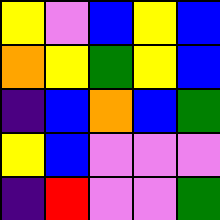[["yellow", "violet", "blue", "yellow", "blue"], ["orange", "yellow", "green", "yellow", "blue"], ["indigo", "blue", "orange", "blue", "green"], ["yellow", "blue", "violet", "violet", "violet"], ["indigo", "red", "violet", "violet", "green"]]